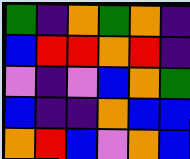[["green", "indigo", "orange", "green", "orange", "indigo"], ["blue", "red", "red", "orange", "red", "indigo"], ["violet", "indigo", "violet", "blue", "orange", "green"], ["blue", "indigo", "indigo", "orange", "blue", "blue"], ["orange", "red", "blue", "violet", "orange", "blue"]]